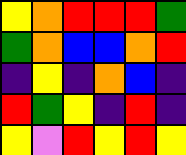[["yellow", "orange", "red", "red", "red", "green"], ["green", "orange", "blue", "blue", "orange", "red"], ["indigo", "yellow", "indigo", "orange", "blue", "indigo"], ["red", "green", "yellow", "indigo", "red", "indigo"], ["yellow", "violet", "red", "yellow", "red", "yellow"]]